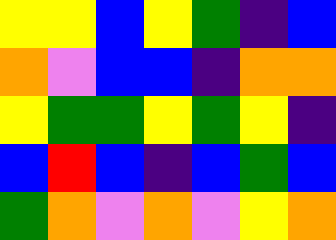[["yellow", "yellow", "blue", "yellow", "green", "indigo", "blue"], ["orange", "violet", "blue", "blue", "indigo", "orange", "orange"], ["yellow", "green", "green", "yellow", "green", "yellow", "indigo"], ["blue", "red", "blue", "indigo", "blue", "green", "blue"], ["green", "orange", "violet", "orange", "violet", "yellow", "orange"]]